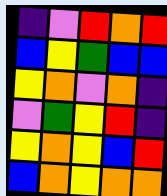[["indigo", "violet", "red", "orange", "red"], ["blue", "yellow", "green", "blue", "blue"], ["yellow", "orange", "violet", "orange", "indigo"], ["violet", "green", "yellow", "red", "indigo"], ["yellow", "orange", "yellow", "blue", "red"], ["blue", "orange", "yellow", "orange", "orange"]]